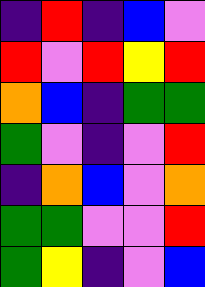[["indigo", "red", "indigo", "blue", "violet"], ["red", "violet", "red", "yellow", "red"], ["orange", "blue", "indigo", "green", "green"], ["green", "violet", "indigo", "violet", "red"], ["indigo", "orange", "blue", "violet", "orange"], ["green", "green", "violet", "violet", "red"], ["green", "yellow", "indigo", "violet", "blue"]]